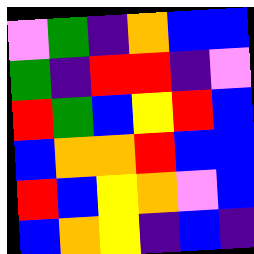[["violet", "green", "indigo", "orange", "blue", "blue"], ["green", "indigo", "red", "red", "indigo", "violet"], ["red", "green", "blue", "yellow", "red", "blue"], ["blue", "orange", "orange", "red", "blue", "blue"], ["red", "blue", "yellow", "orange", "violet", "blue"], ["blue", "orange", "yellow", "indigo", "blue", "indigo"]]